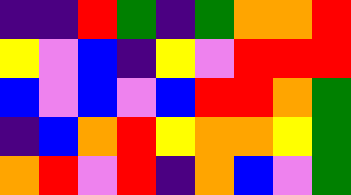[["indigo", "indigo", "red", "green", "indigo", "green", "orange", "orange", "red"], ["yellow", "violet", "blue", "indigo", "yellow", "violet", "red", "red", "red"], ["blue", "violet", "blue", "violet", "blue", "red", "red", "orange", "green"], ["indigo", "blue", "orange", "red", "yellow", "orange", "orange", "yellow", "green"], ["orange", "red", "violet", "red", "indigo", "orange", "blue", "violet", "green"]]